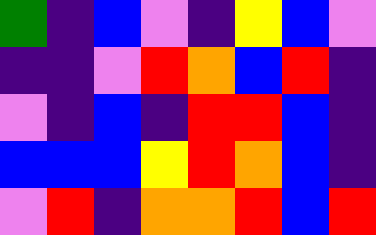[["green", "indigo", "blue", "violet", "indigo", "yellow", "blue", "violet"], ["indigo", "indigo", "violet", "red", "orange", "blue", "red", "indigo"], ["violet", "indigo", "blue", "indigo", "red", "red", "blue", "indigo"], ["blue", "blue", "blue", "yellow", "red", "orange", "blue", "indigo"], ["violet", "red", "indigo", "orange", "orange", "red", "blue", "red"]]